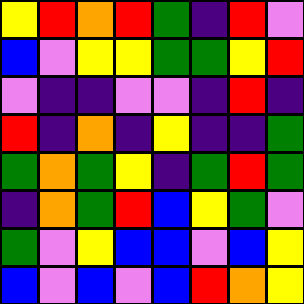[["yellow", "red", "orange", "red", "green", "indigo", "red", "violet"], ["blue", "violet", "yellow", "yellow", "green", "green", "yellow", "red"], ["violet", "indigo", "indigo", "violet", "violet", "indigo", "red", "indigo"], ["red", "indigo", "orange", "indigo", "yellow", "indigo", "indigo", "green"], ["green", "orange", "green", "yellow", "indigo", "green", "red", "green"], ["indigo", "orange", "green", "red", "blue", "yellow", "green", "violet"], ["green", "violet", "yellow", "blue", "blue", "violet", "blue", "yellow"], ["blue", "violet", "blue", "violet", "blue", "red", "orange", "yellow"]]